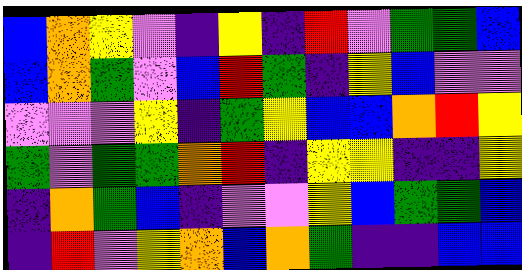[["blue", "orange", "yellow", "violet", "indigo", "yellow", "indigo", "red", "violet", "green", "green", "blue"], ["blue", "orange", "green", "violet", "blue", "red", "green", "indigo", "yellow", "blue", "violet", "violet"], ["violet", "violet", "violet", "yellow", "indigo", "green", "yellow", "blue", "blue", "orange", "red", "yellow"], ["green", "violet", "green", "green", "orange", "red", "indigo", "yellow", "yellow", "indigo", "indigo", "yellow"], ["indigo", "orange", "green", "blue", "indigo", "violet", "violet", "yellow", "blue", "green", "green", "blue"], ["indigo", "red", "violet", "yellow", "orange", "blue", "orange", "green", "indigo", "indigo", "blue", "blue"]]